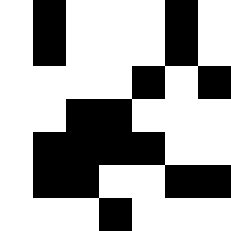[["white", "black", "white", "white", "white", "black", "white"], ["white", "black", "white", "white", "white", "black", "white"], ["white", "white", "white", "white", "black", "white", "black"], ["white", "white", "black", "black", "white", "white", "white"], ["white", "black", "black", "black", "black", "white", "white"], ["white", "black", "black", "white", "white", "black", "black"], ["white", "white", "white", "black", "white", "white", "white"]]